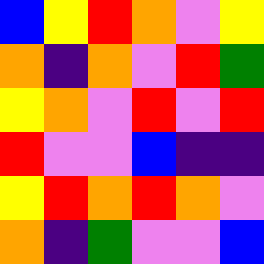[["blue", "yellow", "red", "orange", "violet", "yellow"], ["orange", "indigo", "orange", "violet", "red", "green"], ["yellow", "orange", "violet", "red", "violet", "red"], ["red", "violet", "violet", "blue", "indigo", "indigo"], ["yellow", "red", "orange", "red", "orange", "violet"], ["orange", "indigo", "green", "violet", "violet", "blue"]]